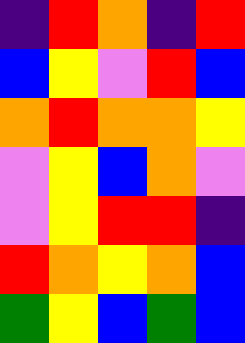[["indigo", "red", "orange", "indigo", "red"], ["blue", "yellow", "violet", "red", "blue"], ["orange", "red", "orange", "orange", "yellow"], ["violet", "yellow", "blue", "orange", "violet"], ["violet", "yellow", "red", "red", "indigo"], ["red", "orange", "yellow", "orange", "blue"], ["green", "yellow", "blue", "green", "blue"]]